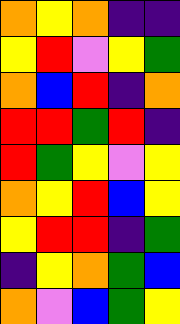[["orange", "yellow", "orange", "indigo", "indigo"], ["yellow", "red", "violet", "yellow", "green"], ["orange", "blue", "red", "indigo", "orange"], ["red", "red", "green", "red", "indigo"], ["red", "green", "yellow", "violet", "yellow"], ["orange", "yellow", "red", "blue", "yellow"], ["yellow", "red", "red", "indigo", "green"], ["indigo", "yellow", "orange", "green", "blue"], ["orange", "violet", "blue", "green", "yellow"]]